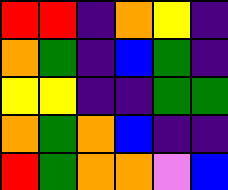[["red", "red", "indigo", "orange", "yellow", "indigo"], ["orange", "green", "indigo", "blue", "green", "indigo"], ["yellow", "yellow", "indigo", "indigo", "green", "green"], ["orange", "green", "orange", "blue", "indigo", "indigo"], ["red", "green", "orange", "orange", "violet", "blue"]]